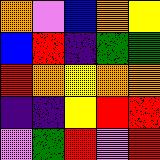[["orange", "violet", "blue", "orange", "yellow"], ["blue", "red", "indigo", "green", "green"], ["red", "orange", "yellow", "orange", "orange"], ["indigo", "indigo", "yellow", "red", "red"], ["violet", "green", "red", "violet", "red"]]